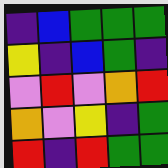[["indigo", "blue", "green", "green", "green"], ["yellow", "indigo", "blue", "green", "indigo"], ["violet", "red", "violet", "orange", "red"], ["orange", "violet", "yellow", "indigo", "green"], ["red", "indigo", "red", "green", "green"]]